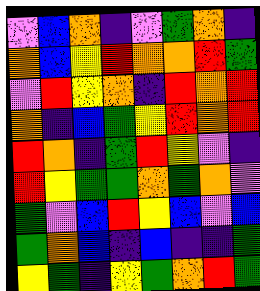[["violet", "blue", "orange", "indigo", "violet", "green", "orange", "indigo"], ["orange", "blue", "yellow", "red", "orange", "orange", "red", "green"], ["violet", "red", "yellow", "orange", "indigo", "red", "orange", "red"], ["orange", "indigo", "blue", "green", "yellow", "red", "orange", "red"], ["red", "orange", "indigo", "green", "red", "yellow", "violet", "indigo"], ["red", "yellow", "green", "green", "orange", "green", "orange", "violet"], ["green", "violet", "blue", "red", "yellow", "blue", "violet", "blue"], ["green", "orange", "blue", "indigo", "blue", "indigo", "indigo", "green"], ["yellow", "green", "indigo", "yellow", "green", "orange", "red", "green"]]